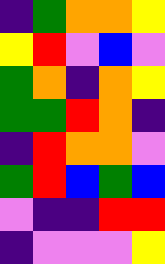[["indigo", "green", "orange", "orange", "yellow"], ["yellow", "red", "violet", "blue", "violet"], ["green", "orange", "indigo", "orange", "yellow"], ["green", "green", "red", "orange", "indigo"], ["indigo", "red", "orange", "orange", "violet"], ["green", "red", "blue", "green", "blue"], ["violet", "indigo", "indigo", "red", "red"], ["indigo", "violet", "violet", "violet", "yellow"]]